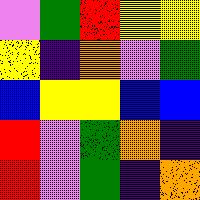[["violet", "green", "red", "yellow", "yellow"], ["yellow", "indigo", "orange", "violet", "green"], ["blue", "yellow", "yellow", "blue", "blue"], ["red", "violet", "green", "orange", "indigo"], ["red", "violet", "green", "indigo", "orange"]]